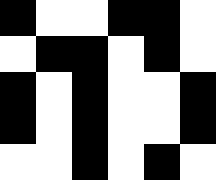[["black", "white", "white", "black", "black", "white"], ["white", "black", "black", "white", "black", "white"], ["black", "white", "black", "white", "white", "black"], ["black", "white", "black", "white", "white", "black"], ["white", "white", "black", "white", "black", "white"]]